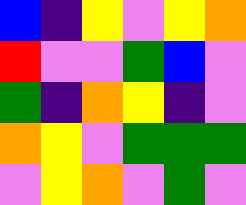[["blue", "indigo", "yellow", "violet", "yellow", "orange"], ["red", "violet", "violet", "green", "blue", "violet"], ["green", "indigo", "orange", "yellow", "indigo", "violet"], ["orange", "yellow", "violet", "green", "green", "green"], ["violet", "yellow", "orange", "violet", "green", "violet"]]